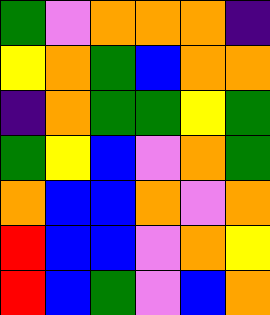[["green", "violet", "orange", "orange", "orange", "indigo"], ["yellow", "orange", "green", "blue", "orange", "orange"], ["indigo", "orange", "green", "green", "yellow", "green"], ["green", "yellow", "blue", "violet", "orange", "green"], ["orange", "blue", "blue", "orange", "violet", "orange"], ["red", "blue", "blue", "violet", "orange", "yellow"], ["red", "blue", "green", "violet", "blue", "orange"]]